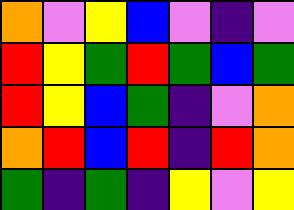[["orange", "violet", "yellow", "blue", "violet", "indigo", "violet"], ["red", "yellow", "green", "red", "green", "blue", "green"], ["red", "yellow", "blue", "green", "indigo", "violet", "orange"], ["orange", "red", "blue", "red", "indigo", "red", "orange"], ["green", "indigo", "green", "indigo", "yellow", "violet", "yellow"]]